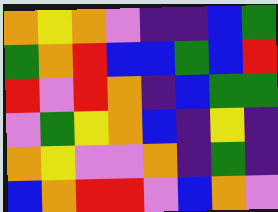[["orange", "yellow", "orange", "violet", "indigo", "indigo", "blue", "green"], ["green", "orange", "red", "blue", "blue", "green", "blue", "red"], ["red", "violet", "red", "orange", "indigo", "blue", "green", "green"], ["violet", "green", "yellow", "orange", "blue", "indigo", "yellow", "indigo"], ["orange", "yellow", "violet", "violet", "orange", "indigo", "green", "indigo"], ["blue", "orange", "red", "red", "violet", "blue", "orange", "violet"]]